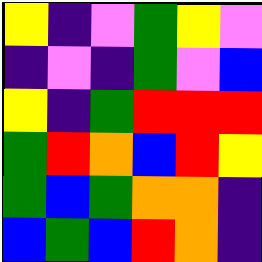[["yellow", "indigo", "violet", "green", "yellow", "violet"], ["indigo", "violet", "indigo", "green", "violet", "blue"], ["yellow", "indigo", "green", "red", "red", "red"], ["green", "red", "orange", "blue", "red", "yellow"], ["green", "blue", "green", "orange", "orange", "indigo"], ["blue", "green", "blue", "red", "orange", "indigo"]]